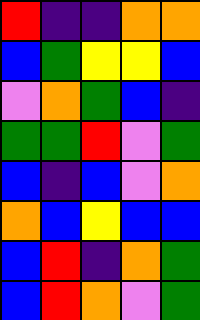[["red", "indigo", "indigo", "orange", "orange"], ["blue", "green", "yellow", "yellow", "blue"], ["violet", "orange", "green", "blue", "indigo"], ["green", "green", "red", "violet", "green"], ["blue", "indigo", "blue", "violet", "orange"], ["orange", "blue", "yellow", "blue", "blue"], ["blue", "red", "indigo", "orange", "green"], ["blue", "red", "orange", "violet", "green"]]